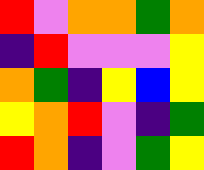[["red", "violet", "orange", "orange", "green", "orange"], ["indigo", "red", "violet", "violet", "violet", "yellow"], ["orange", "green", "indigo", "yellow", "blue", "yellow"], ["yellow", "orange", "red", "violet", "indigo", "green"], ["red", "orange", "indigo", "violet", "green", "yellow"]]